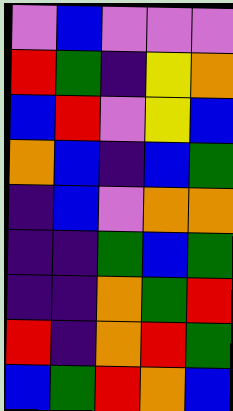[["violet", "blue", "violet", "violet", "violet"], ["red", "green", "indigo", "yellow", "orange"], ["blue", "red", "violet", "yellow", "blue"], ["orange", "blue", "indigo", "blue", "green"], ["indigo", "blue", "violet", "orange", "orange"], ["indigo", "indigo", "green", "blue", "green"], ["indigo", "indigo", "orange", "green", "red"], ["red", "indigo", "orange", "red", "green"], ["blue", "green", "red", "orange", "blue"]]